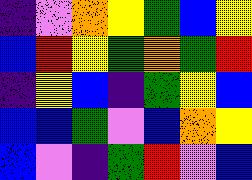[["indigo", "violet", "orange", "yellow", "green", "blue", "yellow"], ["blue", "red", "yellow", "green", "orange", "green", "red"], ["indigo", "yellow", "blue", "indigo", "green", "yellow", "blue"], ["blue", "blue", "green", "violet", "blue", "orange", "yellow"], ["blue", "violet", "indigo", "green", "red", "violet", "blue"]]